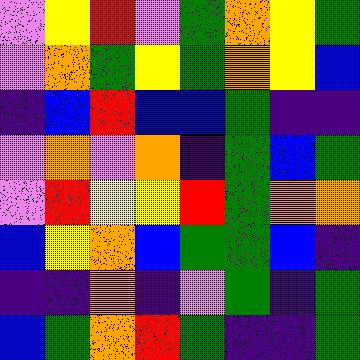[["violet", "yellow", "red", "violet", "green", "orange", "yellow", "green"], ["violet", "orange", "green", "yellow", "green", "orange", "yellow", "blue"], ["indigo", "blue", "red", "blue", "blue", "green", "indigo", "indigo"], ["violet", "orange", "violet", "orange", "indigo", "green", "blue", "green"], ["violet", "red", "yellow", "yellow", "red", "green", "orange", "orange"], ["blue", "yellow", "orange", "blue", "green", "green", "blue", "indigo"], ["indigo", "indigo", "orange", "indigo", "violet", "green", "indigo", "green"], ["blue", "green", "orange", "red", "green", "indigo", "indigo", "green"]]